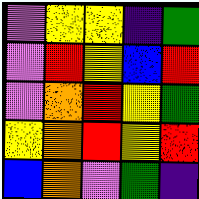[["violet", "yellow", "yellow", "indigo", "green"], ["violet", "red", "yellow", "blue", "red"], ["violet", "orange", "red", "yellow", "green"], ["yellow", "orange", "red", "yellow", "red"], ["blue", "orange", "violet", "green", "indigo"]]